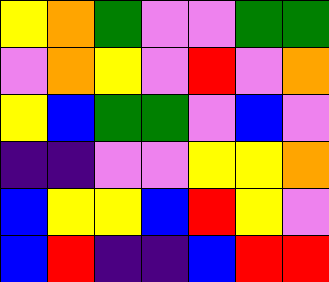[["yellow", "orange", "green", "violet", "violet", "green", "green"], ["violet", "orange", "yellow", "violet", "red", "violet", "orange"], ["yellow", "blue", "green", "green", "violet", "blue", "violet"], ["indigo", "indigo", "violet", "violet", "yellow", "yellow", "orange"], ["blue", "yellow", "yellow", "blue", "red", "yellow", "violet"], ["blue", "red", "indigo", "indigo", "blue", "red", "red"]]